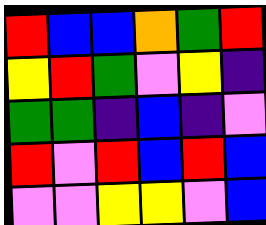[["red", "blue", "blue", "orange", "green", "red"], ["yellow", "red", "green", "violet", "yellow", "indigo"], ["green", "green", "indigo", "blue", "indigo", "violet"], ["red", "violet", "red", "blue", "red", "blue"], ["violet", "violet", "yellow", "yellow", "violet", "blue"]]